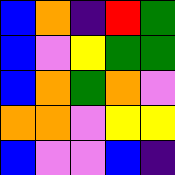[["blue", "orange", "indigo", "red", "green"], ["blue", "violet", "yellow", "green", "green"], ["blue", "orange", "green", "orange", "violet"], ["orange", "orange", "violet", "yellow", "yellow"], ["blue", "violet", "violet", "blue", "indigo"]]